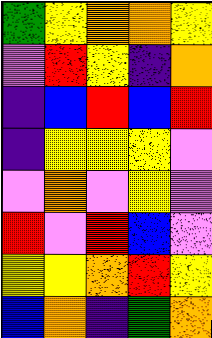[["green", "yellow", "orange", "orange", "yellow"], ["violet", "red", "yellow", "indigo", "orange"], ["indigo", "blue", "red", "blue", "red"], ["indigo", "yellow", "yellow", "yellow", "violet"], ["violet", "orange", "violet", "yellow", "violet"], ["red", "violet", "red", "blue", "violet"], ["yellow", "yellow", "orange", "red", "yellow"], ["blue", "orange", "indigo", "green", "orange"]]